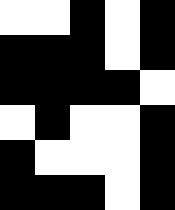[["white", "white", "black", "white", "black"], ["black", "black", "black", "white", "black"], ["black", "black", "black", "black", "white"], ["white", "black", "white", "white", "black"], ["black", "white", "white", "white", "black"], ["black", "black", "black", "white", "black"]]